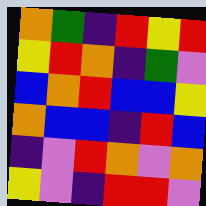[["orange", "green", "indigo", "red", "yellow", "red"], ["yellow", "red", "orange", "indigo", "green", "violet"], ["blue", "orange", "red", "blue", "blue", "yellow"], ["orange", "blue", "blue", "indigo", "red", "blue"], ["indigo", "violet", "red", "orange", "violet", "orange"], ["yellow", "violet", "indigo", "red", "red", "violet"]]